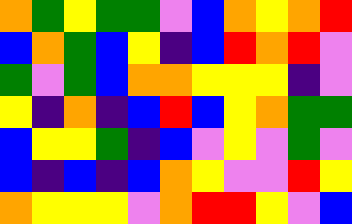[["orange", "green", "yellow", "green", "green", "violet", "blue", "orange", "yellow", "orange", "red"], ["blue", "orange", "green", "blue", "yellow", "indigo", "blue", "red", "orange", "red", "violet"], ["green", "violet", "green", "blue", "orange", "orange", "yellow", "yellow", "yellow", "indigo", "violet"], ["yellow", "indigo", "orange", "indigo", "blue", "red", "blue", "yellow", "orange", "green", "green"], ["blue", "yellow", "yellow", "green", "indigo", "blue", "violet", "yellow", "violet", "green", "violet"], ["blue", "indigo", "blue", "indigo", "blue", "orange", "yellow", "violet", "violet", "red", "yellow"], ["orange", "yellow", "yellow", "yellow", "violet", "orange", "red", "red", "yellow", "violet", "blue"]]